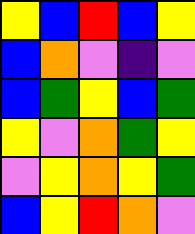[["yellow", "blue", "red", "blue", "yellow"], ["blue", "orange", "violet", "indigo", "violet"], ["blue", "green", "yellow", "blue", "green"], ["yellow", "violet", "orange", "green", "yellow"], ["violet", "yellow", "orange", "yellow", "green"], ["blue", "yellow", "red", "orange", "violet"]]